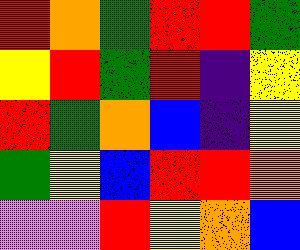[["red", "orange", "green", "red", "red", "green"], ["yellow", "red", "green", "red", "indigo", "yellow"], ["red", "green", "orange", "blue", "indigo", "yellow"], ["green", "yellow", "blue", "red", "red", "orange"], ["violet", "violet", "red", "yellow", "orange", "blue"]]